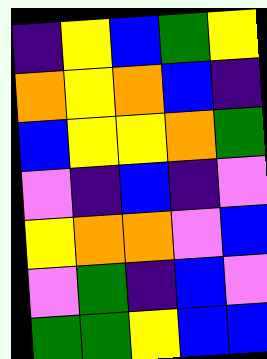[["indigo", "yellow", "blue", "green", "yellow"], ["orange", "yellow", "orange", "blue", "indigo"], ["blue", "yellow", "yellow", "orange", "green"], ["violet", "indigo", "blue", "indigo", "violet"], ["yellow", "orange", "orange", "violet", "blue"], ["violet", "green", "indigo", "blue", "violet"], ["green", "green", "yellow", "blue", "blue"]]